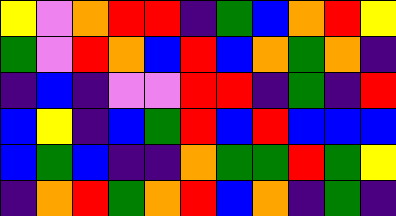[["yellow", "violet", "orange", "red", "red", "indigo", "green", "blue", "orange", "red", "yellow"], ["green", "violet", "red", "orange", "blue", "red", "blue", "orange", "green", "orange", "indigo"], ["indigo", "blue", "indigo", "violet", "violet", "red", "red", "indigo", "green", "indigo", "red"], ["blue", "yellow", "indigo", "blue", "green", "red", "blue", "red", "blue", "blue", "blue"], ["blue", "green", "blue", "indigo", "indigo", "orange", "green", "green", "red", "green", "yellow"], ["indigo", "orange", "red", "green", "orange", "red", "blue", "orange", "indigo", "green", "indigo"]]